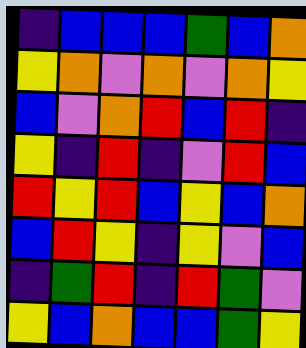[["indigo", "blue", "blue", "blue", "green", "blue", "orange"], ["yellow", "orange", "violet", "orange", "violet", "orange", "yellow"], ["blue", "violet", "orange", "red", "blue", "red", "indigo"], ["yellow", "indigo", "red", "indigo", "violet", "red", "blue"], ["red", "yellow", "red", "blue", "yellow", "blue", "orange"], ["blue", "red", "yellow", "indigo", "yellow", "violet", "blue"], ["indigo", "green", "red", "indigo", "red", "green", "violet"], ["yellow", "blue", "orange", "blue", "blue", "green", "yellow"]]